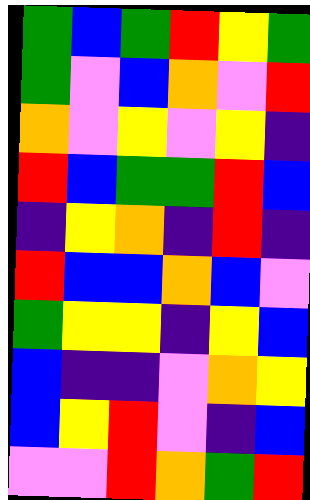[["green", "blue", "green", "red", "yellow", "green"], ["green", "violet", "blue", "orange", "violet", "red"], ["orange", "violet", "yellow", "violet", "yellow", "indigo"], ["red", "blue", "green", "green", "red", "blue"], ["indigo", "yellow", "orange", "indigo", "red", "indigo"], ["red", "blue", "blue", "orange", "blue", "violet"], ["green", "yellow", "yellow", "indigo", "yellow", "blue"], ["blue", "indigo", "indigo", "violet", "orange", "yellow"], ["blue", "yellow", "red", "violet", "indigo", "blue"], ["violet", "violet", "red", "orange", "green", "red"]]